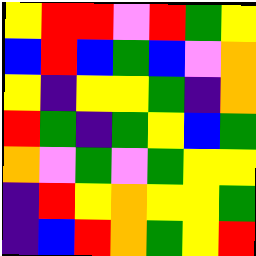[["yellow", "red", "red", "violet", "red", "green", "yellow"], ["blue", "red", "blue", "green", "blue", "violet", "orange"], ["yellow", "indigo", "yellow", "yellow", "green", "indigo", "orange"], ["red", "green", "indigo", "green", "yellow", "blue", "green"], ["orange", "violet", "green", "violet", "green", "yellow", "yellow"], ["indigo", "red", "yellow", "orange", "yellow", "yellow", "green"], ["indigo", "blue", "red", "orange", "green", "yellow", "red"]]